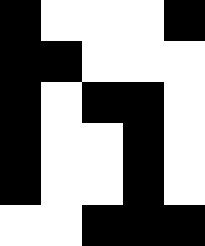[["black", "white", "white", "white", "black"], ["black", "black", "white", "white", "white"], ["black", "white", "black", "black", "white"], ["black", "white", "white", "black", "white"], ["black", "white", "white", "black", "white"], ["white", "white", "black", "black", "black"]]